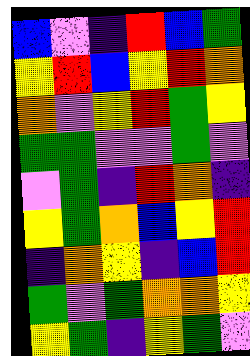[["blue", "violet", "indigo", "red", "blue", "green"], ["yellow", "red", "blue", "yellow", "red", "orange"], ["orange", "violet", "yellow", "red", "green", "yellow"], ["green", "green", "violet", "violet", "green", "violet"], ["violet", "green", "indigo", "red", "orange", "indigo"], ["yellow", "green", "orange", "blue", "yellow", "red"], ["indigo", "orange", "yellow", "indigo", "blue", "red"], ["green", "violet", "green", "orange", "orange", "yellow"], ["yellow", "green", "indigo", "yellow", "green", "violet"]]